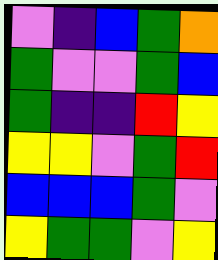[["violet", "indigo", "blue", "green", "orange"], ["green", "violet", "violet", "green", "blue"], ["green", "indigo", "indigo", "red", "yellow"], ["yellow", "yellow", "violet", "green", "red"], ["blue", "blue", "blue", "green", "violet"], ["yellow", "green", "green", "violet", "yellow"]]